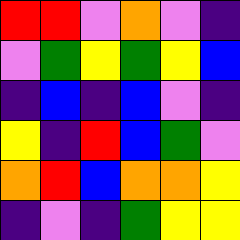[["red", "red", "violet", "orange", "violet", "indigo"], ["violet", "green", "yellow", "green", "yellow", "blue"], ["indigo", "blue", "indigo", "blue", "violet", "indigo"], ["yellow", "indigo", "red", "blue", "green", "violet"], ["orange", "red", "blue", "orange", "orange", "yellow"], ["indigo", "violet", "indigo", "green", "yellow", "yellow"]]